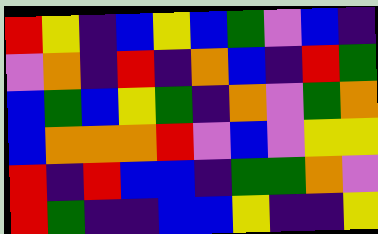[["red", "yellow", "indigo", "blue", "yellow", "blue", "green", "violet", "blue", "indigo"], ["violet", "orange", "indigo", "red", "indigo", "orange", "blue", "indigo", "red", "green"], ["blue", "green", "blue", "yellow", "green", "indigo", "orange", "violet", "green", "orange"], ["blue", "orange", "orange", "orange", "red", "violet", "blue", "violet", "yellow", "yellow"], ["red", "indigo", "red", "blue", "blue", "indigo", "green", "green", "orange", "violet"], ["red", "green", "indigo", "indigo", "blue", "blue", "yellow", "indigo", "indigo", "yellow"]]